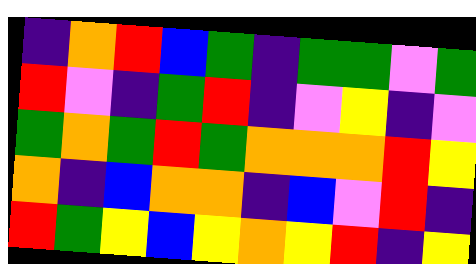[["indigo", "orange", "red", "blue", "green", "indigo", "green", "green", "violet", "green"], ["red", "violet", "indigo", "green", "red", "indigo", "violet", "yellow", "indigo", "violet"], ["green", "orange", "green", "red", "green", "orange", "orange", "orange", "red", "yellow"], ["orange", "indigo", "blue", "orange", "orange", "indigo", "blue", "violet", "red", "indigo"], ["red", "green", "yellow", "blue", "yellow", "orange", "yellow", "red", "indigo", "yellow"]]